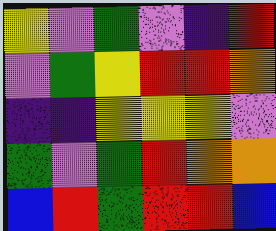[["yellow", "violet", "green", "violet", "indigo", "red"], ["violet", "green", "yellow", "red", "red", "orange"], ["indigo", "indigo", "yellow", "yellow", "yellow", "violet"], ["green", "violet", "green", "red", "orange", "orange"], ["blue", "red", "green", "red", "red", "blue"]]